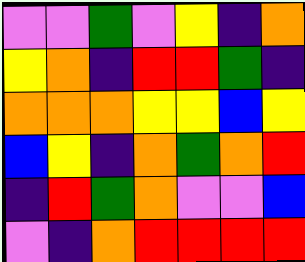[["violet", "violet", "green", "violet", "yellow", "indigo", "orange"], ["yellow", "orange", "indigo", "red", "red", "green", "indigo"], ["orange", "orange", "orange", "yellow", "yellow", "blue", "yellow"], ["blue", "yellow", "indigo", "orange", "green", "orange", "red"], ["indigo", "red", "green", "orange", "violet", "violet", "blue"], ["violet", "indigo", "orange", "red", "red", "red", "red"]]